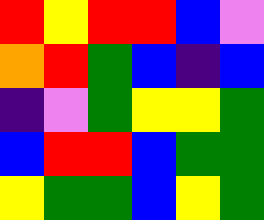[["red", "yellow", "red", "red", "blue", "violet"], ["orange", "red", "green", "blue", "indigo", "blue"], ["indigo", "violet", "green", "yellow", "yellow", "green"], ["blue", "red", "red", "blue", "green", "green"], ["yellow", "green", "green", "blue", "yellow", "green"]]